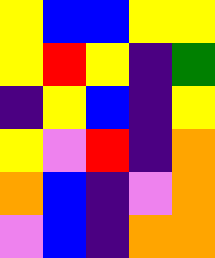[["yellow", "blue", "blue", "yellow", "yellow"], ["yellow", "red", "yellow", "indigo", "green"], ["indigo", "yellow", "blue", "indigo", "yellow"], ["yellow", "violet", "red", "indigo", "orange"], ["orange", "blue", "indigo", "violet", "orange"], ["violet", "blue", "indigo", "orange", "orange"]]